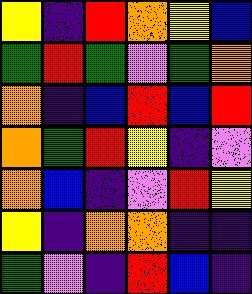[["yellow", "indigo", "red", "orange", "yellow", "blue"], ["green", "red", "green", "violet", "green", "orange"], ["orange", "indigo", "blue", "red", "blue", "red"], ["orange", "green", "red", "yellow", "indigo", "violet"], ["orange", "blue", "indigo", "violet", "red", "yellow"], ["yellow", "indigo", "orange", "orange", "indigo", "indigo"], ["green", "violet", "indigo", "red", "blue", "indigo"]]